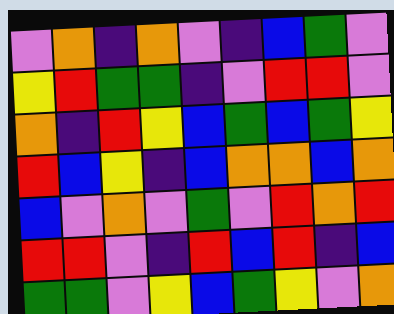[["violet", "orange", "indigo", "orange", "violet", "indigo", "blue", "green", "violet"], ["yellow", "red", "green", "green", "indigo", "violet", "red", "red", "violet"], ["orange", "indigo", "red", "yellow", "blue", "green", "blue", "green", "yellow"], ["red", "blue", "yellow", "indigo", "blue", "orange", "orange", "blue", "orange"], ["blue", "violet", "orange", "violet", "green", "violet", "red", "orange", "red"], ["red", "red", "violet", "indigo", "red", "blue", "red", "indigo", "blue"], ["green", "green", "violet", "yellow", "blue", "green", "yellow", "violet", "orange"]]